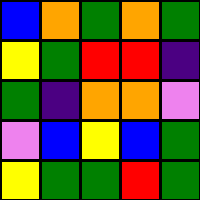[["blue", "orange", "green", "orange", "green"], ["yellow", "green", "red", "red", "indigo"], ["green", "indigo", "orange", "orange", "violet"], ["violet", "blue", "yellow", "blue", "green"], ["yellow", "green", "green", "red", "green"]]